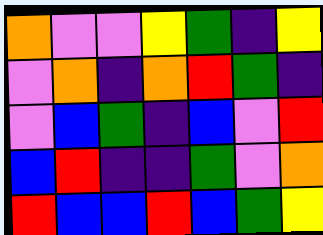[["orange", "violet", "violet", "yellow", "green", "indigo", "yellow"], ["violet", "orange", "indigo", "orange", "red", "green", "indigo"], ["violet", "blue", "green", "indigo", "blue", "violet", "red"], ["blue", "red", "indigo", "indigo", "green", "violet", "orange"], ["red", "blue", "blue", "red", "blue", "green", "yellow"]]